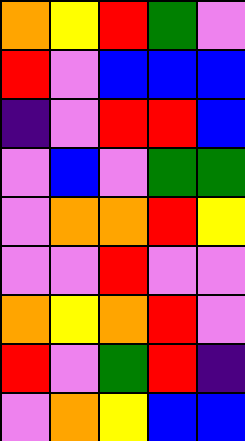[["orange", "yellow", "red", "green", "violet"], ["red", "violet", "blue", "blue", "blue"], ["indigo", "violet", "red", "red", "blue"], ["violet", "blue", "violet", "green", "green"], ["violet", "orange", "orange", "red", "yellow"], ["violet", "violet", "red", "violet", "violet"], ["orange", "yellow", "orange", "red", "violet"], ["red", "violet", "green", "red", "indigo"], ["violet", "orange", "yellow", "blue", "blue"]]